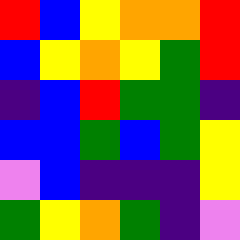[["red", "blue", "yellow", "orange", "orange", "red"], ["blue", "yellow", "orange", "yellow", "green", "red"], ["indigo", "blue", "red", "green", "green", "indigo"], ["blue", "blue", "green", "blue", "green", "yellow"], ["violet", "blue", "indigo", "indigo", "indigo", "yellow"], ["green", "yellow", "orange", "green", "indigo", "violet"]]